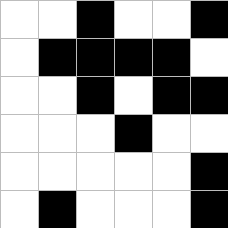[["white", "white", "black", "white", "white", "black"], ["white", "black", "black", "black", "black", "white"], ["white", "white", "black", "white", "black", "black"], ["white", "white", "white", "black", "white", "white"], ["white", "white", "white", "white", "white", "black"], ["white", "black", "white", "white", "white", "black"]]